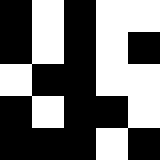[["black", "white", "black", "white", "white"], ["black", "white", "black", "white", "black"], ["white", "black", "black", "white", "white"], ["black", "white", "black", "black", "white"], ["black", "black", "black", "white", "black"]]